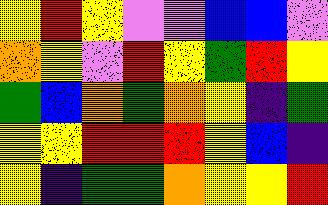[["yellow", "red", "yellow", "violet", "violet", "blue", "blue", "violet"], ["orange", "yellow", "violet", "red", "yellow", "green", "red", "yellow"], ["green", "blue", "orange", "green", "orange", "yellow", "indigo", "green"], ["yellow", "yellow", "red", "red", "red", "yellow", "blue", "indigo"], ["yellow", "indigo", "green", "green", "orange", "yellow", "yellow", "red"]]